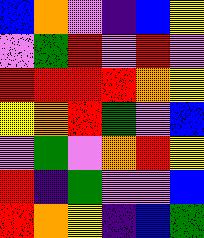[["blue", "orange", "violet", "indigo", "blue", "yellow"], ["violet", "green", "red", "violet", "red", "violet"], ["red", "red", "red", "red", "orange", "yellow"], ["yellow", "orange", "red", "green", "violet", "blue"], ["violet", "green", "violet", "orange", "red", "yellow"], ["red", "indigo", "green", "violet", "violet", "blue"], ["red", "orange", "yellow", "indigo", "blue", "green"]]